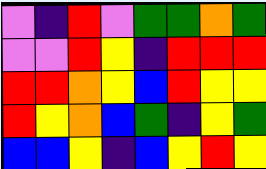[["violet", "indigo", "red", "violet", "green", "green", "orange", "green"], ["violet", "violet", "red", "yellow", "indigo", "red", "red", "red"], ["red", "red", "orange", "yellow", "blue", "red", "yellow", "yellow"], ["red", "yellow", "orange", "blue", "green", "indigo", "yellow", "green"], ["blue", "blue", "yellow", "indigo", "blue", "yellow", "red", "yellow"]]